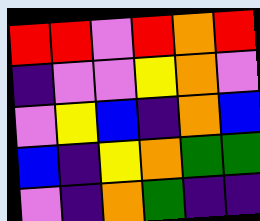[["red", "red", "violet", "red", "orange", "red"], ["indigo", "violet", "violet", "yellow", "orange", "violet"], ["violet", "yellow", "blue", "indigo", "orange", "blue"], ["blue", "indigo", "yellow", "orange", "green", "green"], ["violet", "indigo", "orange", "green", "indigo", "indigo"]]